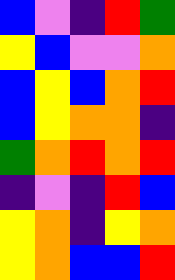[["blue", "violet", "indigo", "red", "green"], ["yellow", "blue", "violet", "violet", "orange"], ["blue", "yellow", "blue", "orange", "red"], ["blue", "yellow", "orange", "orange", "indigo"], ["green", "orange", "red", "orange", "red"], ["indigo", "violet", "indigo", "red", "blue"], ["yellow", "orange", "indigo", "yellow", "orange"], ["yellow", "orange", "blue", "blue", "red"]]